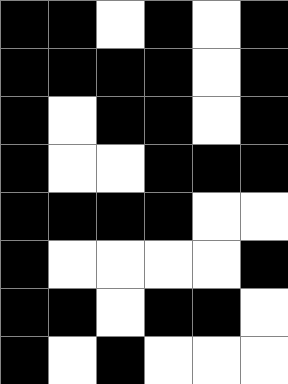[["black", "black", "white", "black", "white", "black"], ["black", "black", "black", "black", "white", "black"], ["black", "white", "black", "black", "white", "black"], ["black", "white", "white", "black", "black", "black"], ["black", "black", "black", "black", "white", "white"], ["black", "white", "white", "white", "white", "black"], ["black", "black", "white", "black", "black", "white"], ["black", "white", "black", "white", "white", "white"]]